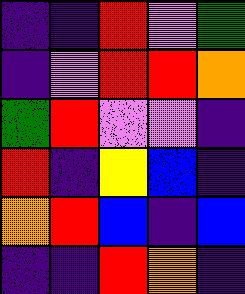[["indigo", "indigo", "red", "violet", "green"], ["indigo", "violet", "red", "red", "orange"], ["green", "red", "violet", "violet", "indigo"], ["red", "indigo", "yellow", "blue", "indigo"], ["orange", "red", "blue", "indigo", "blue"], ["indigo", "indigo", "red", "orange", "indigo"]]